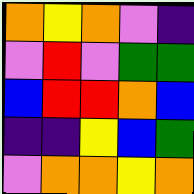[["orange", "yellow", "orange", "violet", "indigo"], ["violet", "red", "violet", "green", "green"], ["blue", "red", "red", "orange", "blue"], ["indigo", "indigo", "yellow", "blue", "green"], ["violet", "orange", "orange", "yellow", "orange"]]